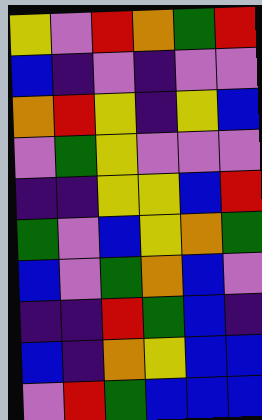[["yellow", "violet", "red", "orange", "green", "red"], ["blue", "indigo", "violet", "indigo", "violet", "violet"], ["orange", "red", "yellow", "indigo", "yellow", "blue"], ["violet", "green", "yellow", "violet", "violet", "violet"], ["indigo", "indigo", "yellow", "yellow", "blue", "red"], ["green", "violet", "blue", "yellow", "orange", "green"], ["blue", "violet", "green", "orange", "blue", "violet"], ["indigo", "indigo", "red", "green", "blue", "indigo"], ["blue", "indigo", "orange", "yellow", "blue", "blue"], ["violet", "red", "green", "blue", "blue", "blue"]]